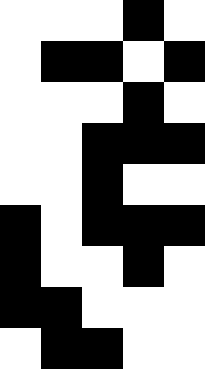[["white", "white", "white", "black", "white"], ["white", "black", "black", "white", "black"], ["white", "white", "white", "black", "white"], ["white", "white", "black", "black", "black"], ["white", "white", "black", "white", "white"], ["black", "white", "black", "black", "black"], ["black", "white", "white", "black", "white"], ["black", "black", "white", "white", "white"], ["white", "black", "black", "white", "white"]]